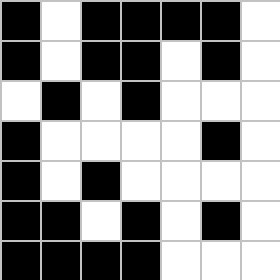[["black", "white", "black", "black", "black", "black", "white"], ["black", "white", "black", "black", "white", "black", "white"], ["white", "black", "white", "black", "white", "white", "white"], ["black", "white", "white", "white", "white", "black", "white"], ["black", "white", "black", "white", "white", "white", "white"], ["black", "black", "white", "black", "white", "black", "white"], ["black", "black", "black", "black", "white", "white", "white"]]